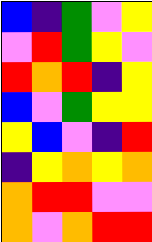[["blue", "indigo", "green", "violet", "yellow"], ["violet", "red", "green", "yellow", "violet"], ["red", "orange", "red", "indigo", "yellow"], ["blue", "violet", "green", "yellow", "yellow"], ["yellow", "blue", "violet", "indigo", "red"], ["indigo", "yellow", "orange", "yellow", "orange"], ["orange", "red", "red", "violet", "violet"], ["orange", "violet", "orange", "red", "red"]]